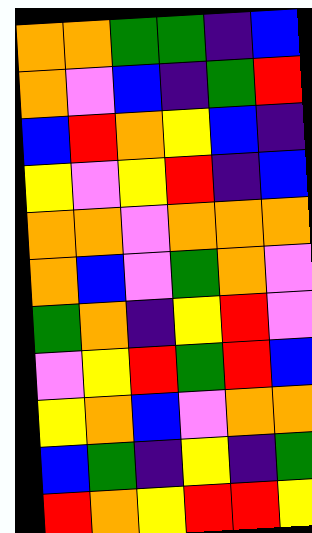[["orange", "orange", "green", "green", "indigo", "blue"], ["orange", "violet", "blue", "indigo", "green", "red"], ["blue", "red", "orange", "yellow", "blue", "indigo"], ["yellow", "violet", "yellow", "red", "indigo", "blue"], ["orange", "orange", "violet", "orange", "orange", "orange"], ["orange", "blue", "violet", "green", "orange", "violet"], ["green", "orange", "indigo", "yellow", "red", "violet"], ["violet", "yellow", "red", "green", "red", "blue"], ["yellow", "orange", "blue", "violet", "orange", "orange"], ["blue", "green", "indigo", "yellow", "indigo", "green"], ["red", "orange", "yellow", "red", "red", "yellow"]]